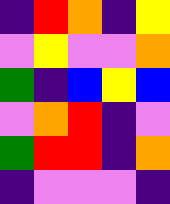[["indigo", "red", "orange", "indigo", "yellow"], ["violet", "yellow", "violet", "violet", "orange"], ["green", "indigo", "blue", "yellow", "blue"], ["violet", "orange", "red", "indigo", "violet"], ["green", "red", "red", "indigo", "orange"], ["indigo", "violet", "violet", "violet", "indigo"]]